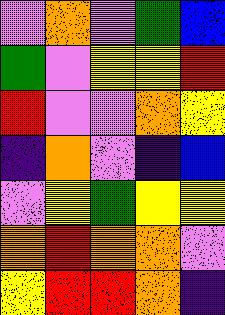[["violet", "orange", "violet", "green", "blue"], ["green", "violet", "yellow", "yellow", "red"], ["red", "violet", "violet", "orange", "yellow"], ["indigo", "orange", "violet", "indigo", "blue"], ["violet", "yellow", "green", "yellow", "yellow"], ["orange", "red", "orange", "orange", "violet"], ["yellow", "red", "red", "orange", "indigo"]]